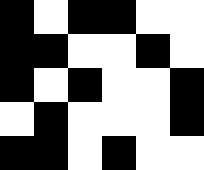[["black", "white", "black", "black", "white", "white"], ["black", "black", "white", "white", "black", "white"], ["black", "white", "black", "white", "white", "black"], ["white", "black", "white", "white", "white", "black"], ["black", "black", "white", "black", "white", "white"]]